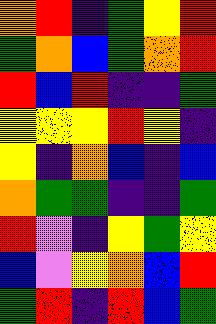[["orange", "red", "indigo", "green", "yellow", "red"], ["green", "orange", "blue", "green", "orange", "red"], ["red", "blue", "red", "indigo", "indigo", "green"], ["yellow", "yellow", "yellow", "red", "yellow", "indigo"], ["yellow", "indigo", "orange", "blue", "indigo", "blue"], ["orange", "green", "green", "indigo", "indigo", "green"], ["red", "violet", "indigo", "yellow", "green", "yellow"], ["blue", "violet", "yellow", "orange", "blue", "red"], ["green", "red", "indigo", "red", "blue", "green"]]